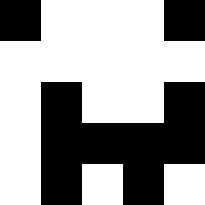[["black", "white", "white", "white", "black"], ["white", "white", "white", "white", "white"], ["white", "black", "white", "white", "black"], ["white", "black", "black", "black", "black"], ["white", "black", "white", "black", "white"]]